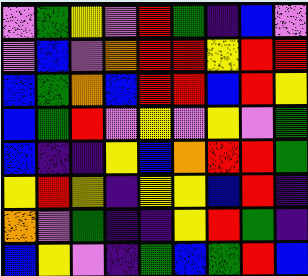[["violet", "green", "yellow", "violet", "red", "green", "indigo", "blue", "violet"], ["violet", "blue", "violet", "orange", "red", "red", "yellow", "red", "red"], ["blue", "green", "orange", "blue", "red", "red", "blue", "red", "yellow"], ["blue", "green", "red", "violet", "yellow", "violet", "yellow", "violet", "green"], ["blue", "indigo", "indigo", "yellow", "blue", "orange", "red", "red", "green"], ["yellow", "red", "yellow", "indigo", "yellow", "yellow", "blue", "red", "indigo"], ["orange", "violet", "green", "indigo", "indigo", "yellow", "red", "green", "indigo"], ["blue", "yellow", "violet", "indigo", "green", "blue", "green", "red", "blue"]]